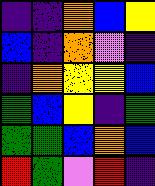[["indigo", "indigo", "orange", "blue", "yellow"], ["blue", "indigo", "orange", "violet", "indigo"], ["indigo", "orange", "yellow", "yellow", "blue"], ["green", "blue", "yellow", "indigo", "green"], ["green", "green", "blue", "orange", "blue"], ["red", "green", "violet", "red", "indigo"]]